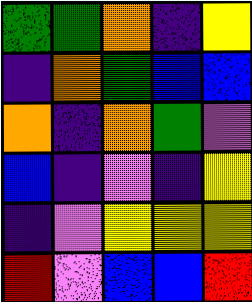[["green", "green", "orange", "indigo", "yellow"], ["indigo", "orange", "green", "blue", "blue"], ["orange", "indigo", "orange", "green", "violet"], ["blue", "indigo", "violet", "indigo", "yellow"], ["indigo", "violet", "yellow", "yellow", "yellow"], ["red", "violet", "blue", "blue", "red"]]